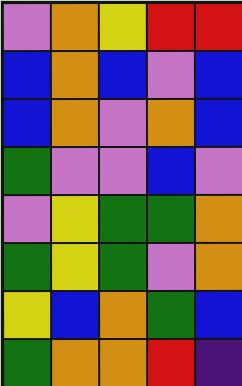[["violet", "orange", "yellow", "red", "red"], ["blue", "orange", "blue", "violet", "blue"], ["blue", "orange", "violet", "orange", "blue"], ["green", "violet", "violet", "blue", "violet"], ["violet", "yellow", "green", "green", "orange"], ["green", "yellow", "green", "violet", "orange"], ["yellow", "blue", "orange", "green", "blue"], ["green", "orange", "orange", "red", "indigo"]]